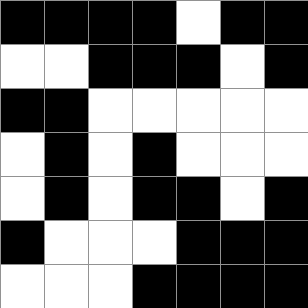[["black", "black", "black", "black", "white", "black", "black"], ["white", "white", "black", "black", "black", "white", "black"], ["black", "black", "white", "white", "white", "white", "white"], ["white", "black", "white", "black", "white", "white", "white"], ["white", "black", "white", "black", "black", "white", "black"], ["black", "white", "white", "white", "black", "black", "black"], ["white", "white", "white", "black", "black", "black", "black"]]